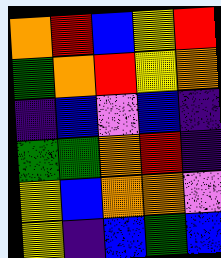[["orange", "red", "blue", "yellow", "red"], ["green", "orange", "red", "yellow", "orange"], ["indigo", "blue", "violet", "blue", "indigo"], ["green", "green", "orange", "red", "indigo"], ["yellow", "blue", "orange", "orange", "violet"], ["yellow", "indigo", "blue", "green", "blue"]]